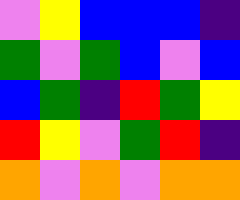[["violet", "yellow", "blue", "blue", "blue", "indigo"], ["green", "violet", "green", "blue", "violet", "blue"], ["blue", "green", "indigo", "red", "green", "yellow"], ["red", "yellow", "violet", "green", "red", "indigo"], ["orange", "violet", "orange", "violet", "orange", "orange"]]